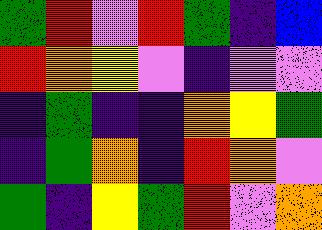[["green", "red", "violet", "red", "green", "indigo", "blue"], ["red", "orange", "yellow", "violet", "indigo", "violet", "violet"], ["indigo", "green", "indigo", "indigo", "orange", "yellow", "green"], ["indigo", "green", "orange", "indigo", "red", "orange", "violet"], ["green", "indigo", "yellow", "green", "red", "violet", "orange"]]